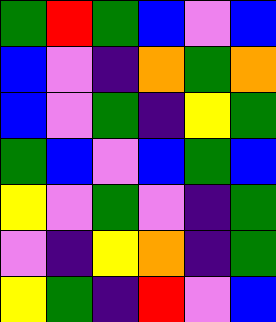[["green", "red", "green", "blue", "violet", "blue"], ["blue", "violet", "indigo", "orange", "green", "orange"], ["blue", "violet", "green", "indigo", "yellow", "green"], ["green", "blue", "violet", "blue", "green", "blue"], ["yellow", "violet", "green", "violet", "indigo", "green"], ["violet", "indigo", "yellow", "orange", "indigo", "green"], ["yellow", "green", "indigo", "red", "violet", "blue"]]